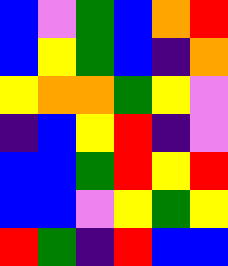[["blue", "violet", "green", "blue", "orange", "red"], ["blue", "yellow", "green", "blue", "indigo", "orange"], ["yellow", "orange", "orange", "green", "yellow", "violet"], ["indigo", "blue", "yellow", "red", "indigo", "violet"], ["blue", "blue", "green", "red", "yellow", "red"], ["blue", "blue", "violet", "yellow", "green", "yellow"], ["red", "green", "indigo", "red", "blue", "blue"]]